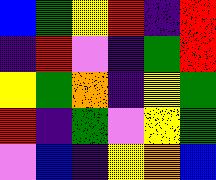[["blue", "green", "yellow", "red", "indigo", "red"], ["indigo", "red", "violet", "indigo", "green", "red"], ["yellow", "green", "orange", "indigo", "yellow", "green"], ["red", "indigo", "green", "violet", "yellow", "green"], ["violet", "blue", "indigo", "yellow", "orange", "blue"]]